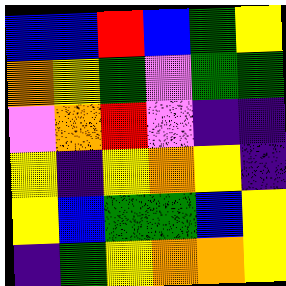[["blue", "blue", "red", "blue", "green", "yellow"], ["orange", "yellow", "green", "violet", "green", "green"], ["violet", "orange", "red", "violet", "indigo", "indigo"], ["yellow", "indigo", "yellow", "orange", "yellow", "indigo"], ["yellow", "blue", "green", "green", "blue", "yellow"], ["indigo", "green", "yellow", "orange", "orange", "yellow"]]